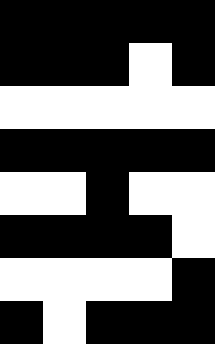[["black", "black", "black", "black", "black"], ["black", "black", "black", "white", "black"], ["white", "white", "white", "white", "white"], ["black", "black", "black", "black", "black"], ["white", "white", "black", "white", "white"], ["black", "black", "black", "black", "white"], ["white", "white", "white", "white", "black"], ["black", "white", "black", "black", "black"]]